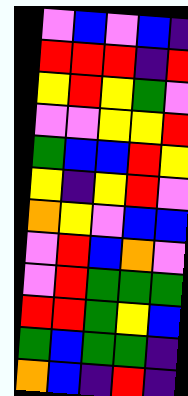[["violet", "blue", "violet", "blue", "indigo"], ["red", "red", "red", "indigo", "red"], ["yellow", "red", "yellow", "green", "violet"], ["violet", "violet", "yellow", "yellow", "red"], ["green", "blue", "blue", "red", "yellow"], ["yellow", "indigo", "yellow", "red", "violet"], ["orange", "yellow", "violet", "blue", "blue"], ["violet", "red", "blue", "orange", "violet"], ["violet", "red", "green", "green", "green"], ["red", "red", "green", "yellow", "blue"], ["green", "blue", "green", "green", "indigo"], ["orange", "blue", "indigo", "red", "indigo"]]